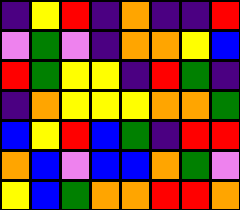[["indigo", "yellow", "red", "indigo", "orange", "indigo", "indigo", "red"], ["violet", "green", "violet", "indigo", "orange", "orange", "yellow", "blue"], ["red", "green", "yellow", "yellow", "indigo", "red", "green", "indigo"], ["indigo", "orange", "yellow", "yellow", "yellow", "orange", "orange", "green"], ["blue", "yellow", "red", "blue", "green", "indigo", "red", "red"], ["orange", "blue", "violet", "blue", "blue", "orange", "green", "violet"], ["yellow", "blue", "green", "orange", "orange", "red", "red", "orange"]]